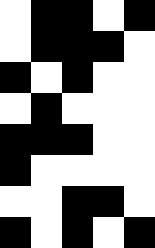[["white", "black", "black", "white", "black"], ["white", "black", "black", "black", "white"], ["black", "white", "black", "white", "white"], ["white", "black", "white", "white", "white"], ["black", "black", "black", "white", "white"], ["black", "white", "white", "white", "white"], ["white", "white", "black", "black", "white"], ["black", "white", "black", "white", "black"]]